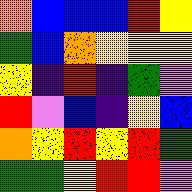[["orange", "blue", "blue", "blue", "red", "yellow"], ["green", "blue", "orange", "yellow", "yellow", "yellow"], ["yellow", "indigo", "red", "indigo", "green", "violet"], ["red", "violet", "blue", "indigo", "yellow", "blue"], ["orange", "yellow", "red", "yellow", "red", "green"], ["green", "green", "yellow", "red", "red", "violet"]]